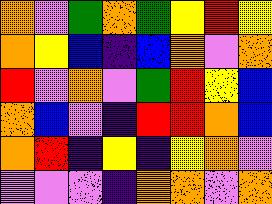[["orange", "violet", "green", "orange", "green", "yellow", "red", "yellow"], ["orange", "yellow", "blue", "indigo", "blue", "orange", "violet", "orange"], ["red", "violet", "orange", "violet", "green", "red", "yellow", "blue"], ["orange", "blue", "violet", "indigo", "red", "red", "orange", "blue"], ["orange", "red", "indigo", "yellow", "indigo", "yellow", "orange", "violet"], ["violet", "violet", "violet", "indigo", "orange", "orange", "violet", "orange"]]